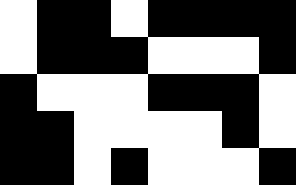[["white", "black", "black", "white", "black", "black", "black", "black"], ["white", "black", "black", "black", "white", "white", "white", "black"], ["black", "white", "white", "white", "black", "black", "black", "white"], ["black", "black", "white", "white", "white", "white", "black", "white"], ["black", "black", "white", "black", "white", "white", "white", "black"]]